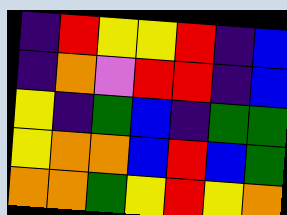[["indigo", "red", "yellow", "yellow", "red", "indigo", "blue"], ["indigo", "orange", "violet", "red", "red", "indigo", "blue"], ["yellow", "indigo", "green", "blue", "indigo", "green", "green"], ["yellow", "orange", "orange", "blue", "red", "blue", "green"], ["orange", "orange", "green", "yellow", "red", "yellow", "orange"]]